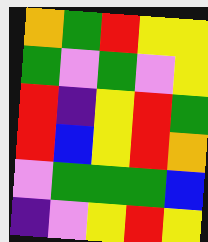[["orange", "green", "red", "yellow", "yellow"], ["green", "violet", "green", "violet", "yellow"], ["red", "indigo", "yellow", "red", "green"], ["red", "blue", "yellow", "red", "orange"], ["violet", "green", "green", "green", "blue"], ["indigo", "violet", "yellow", "red", "yellow"]]